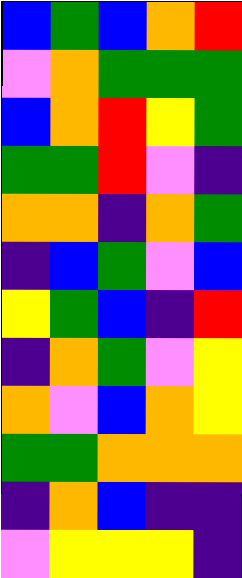[["blue", "green", "blue", "orange", "red"], ["violet", "orange", "green", "green", "green"], ["blue", "orange", "red", "yellow", "green"], ["green", "green", "red", "violet", "indigo"], ["orange", "orange", "indigo", "orange", "green"], ["indigo", "blue", "green", "violet", "blue"], ["yellow", "green", "blue", "indigo", "red"], ["indigo", "orange", "green", "violet", "yellow"], ["orange", "violet", "blue", "orange", "yellow"], ["green", "green", "orange", "orange", "orange"], ["indigo", "orange", "blue", "indigo", "indigo"], ["violet", "yellow", "yellow", "yellow", "indigo"]]